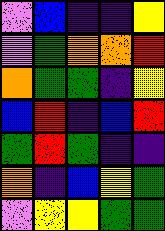[["violet", "blue", "indigo", "indigo", "yellow"], ["violet", "green", "orange", "orange", "red"], ["orange", "green", "green", "indigo", "yellow"], ["blue", "red", "indigo", "blue", "red"], ["green", "red", "green", "indigo", "indigo"], ["orange", "indigo", "blue", "yellow", "green"], ["violet", "yellow", "yellow", "green", "green"]]